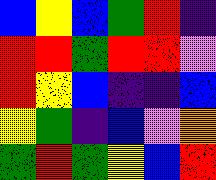[["blue", "yellow", "blue", "green", "red", "indigo"], ["red", "red", "green", "red", "red", "violet"], ["red", "yellow", "blue", "indigo", "indigo", "blue"], ["yellow", "green", "indigo", "blue", "violet", "orange"], ["green", "red", "green", "yellow", "blue", "red"]]